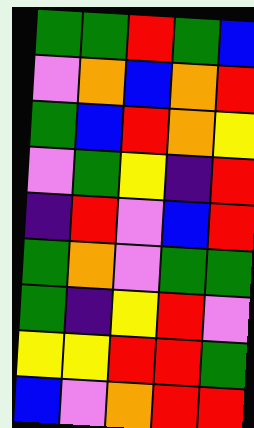[["green", "green", "red", "green", "blue"], ["violet", "orange", "blue", "orange", "red"], ["green", "blue", "red", "orange", "yellow"], ["violet", "green", "yellow", "indigo", "red"], ["indigo", "red", "violet", "blue", "red"], ["green", "orange", "violet", "green", "green"], ["green", "indigo", "yellow", "red", "violet"], ["yellow", "yellow", "red", "red", "green"], ["blue", "violet", "orange", "red", "red"]]